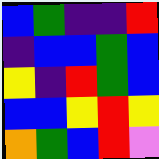[["blue", "green", "indigo", "indigo", "red"], ["indigo", "blue", "blue", "green", "blue"], ["yellow", "indigo", "red", "green", "blue"], ["blue", "blue", "yellow", "red", "yellow"], ["orange", "green", "blue", "red", "violet"]]